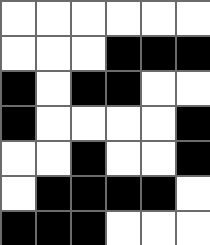[["white", "white", "white", "white", "white", "white"], ["white", "white", "white", "black", "black", "black"], ["black", "white", "black", "black", "white", "white"], ["black", "white", "white", "white", "white", "black"], ["white", "white", "black", "white", "white", "black"], ["white", "black", "black", "black", "black", "white"], ["black", "black", "black", "white", "white", "white"]]